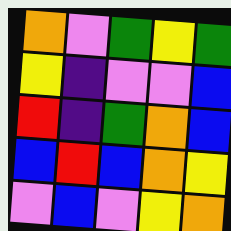[["orange", "violet", "green", "yellow", "green"], ["yellow", "indigo", "violet", "violet", "blue"], ["red", "indigo", "green", "orange", "blue"], ["blue", "red", "blue", "orange", "yellow"], ["violet", "blue", "violet", "yellow", "orange"]]